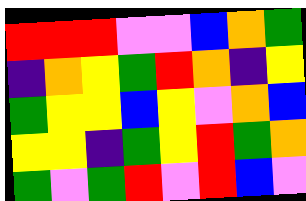[["red", "red", "red", "violet", "violet", "blue", "orange", "green"], ["indigo", "orange", "yellow", "green", "red", "orange", "indigo", "yellow"], ["green", "yellow", "yellow", "blue", "yellow", "violet", "orange", "blue"], ["yellow", "yellow", "indigo", "green", "yellow", "red", "green", "orange"], ["green", "violet", "green", "red", "violet", "red", "blue", "violet"]]